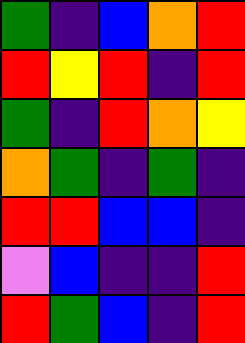[["green", "indigo", "blue", "orange", "red"], ["red", "yellow", "red", "indigo", "red"], ["green", "indigo", "red", "orange", "yellow"], ["orange", "green", "indigo", "green", "indigo"], ["red", "red", "blue", "blue", "indigo"], ["violet", "blue", "indigo", "indigo", "red"], ["red", "green", "blue", "indigo", "red"]]